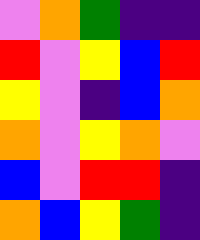[["violet", "orange", "green", "indigo", "indigo"], ["red", "violet", "yellow", "blue", "red"], ["yellow", "violet", "indigo", "blue", "orange"], ["orange", "violet", "yellow", "orange", "violet"], ["blue", "violet", "red", "red", "indigo"], ["orange", "blue", "yellow", "green", "indigo"]]